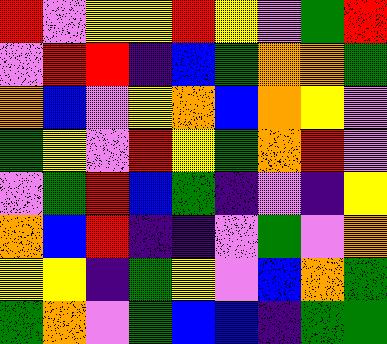[["red", "violet", "yellow", "yellow", "red", "yellow", "violet", "green", "red"], ["violet", "red", "red", "indigo", "blue", "green", "orange", "orange", "green"], ["orange", "blue", "violet", "yellow", "orange", "blue", "orange", "yellow", "violet"], ["green", "yellow", "violet", "red", "yellow", "green", "orange", "red", "violet"], ["violet", "green", "red", "blue", "green", "indigo", "violet", "indigo", "yellow"], ["orange", "blue", "red", "indigo", "indigo", "violet", "green", "violet", "orange"], ["yellow", "yellow", "indigo", "green", "yellow", "violet", "blue", "orange", "green"], ["green", "orange", "violet", "green", "blue", "blue", "indigo", "green", "green"]]